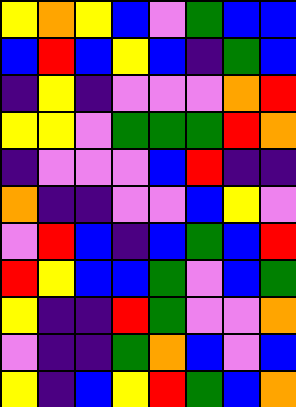[["yellow", "orange", "yellow", "blue", "violet", "green", "blue", "blue"], ["blue", "red", "blue", "yellow", "blue", "indigo", "green", "blue"], ["indigo", "yellow", "indigo", "violet", "violet", "violet", "orange", "red"], ["yellow", "yellow", "violet", "green", "green", "green", "red", "orange"], ["indigo", "violet", "violet", "violet", "blue", "red", "indigo", "indigo"], ["orange", "indigo", "indigo", "violet", "violet", "blue", "yellow", "violet"], ["violet", "red", "blue", "indigo", "blue", "green", "blue", "red"], ["red", "yellow", "blue", "blue", "green", "violet", "blue", "green"], ["yellow", "indigo", "indigo", "red", "green", "violet", "violet", "orange"], ["violet", "indigo", "indigo", "green", "orange", "blue", "violet", "blue"], ["yellow", "indigo", "blue", "yellow", "red", "green", "blue", "orange"]]